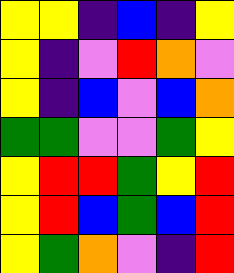[["yellow", "yellow", "indigo", "blue", "indigo", "yellow"], ["yellow", "indigo", "violet", "red", "orange", "violet"], ["yellow", "indigo", "blue", "violet", "blue", "orange"], ["green", "green", "violet", "violet", "green", "yellow"], ["yellow", "red", "red", "green", "yellow", "red"], ["yellow", "red", "blue", "green", "blue", "red"], ["yellow", "green", "orange", "violet", "indigo", "red"]]